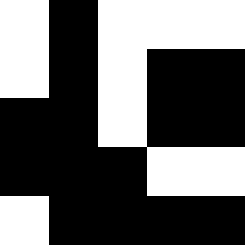[["white", "black", "white", "white", "white"], ["white", "black", "white", "black", "black"], ["black", "black", "white", "black", "black"], ["black", "black", "black", "white", "white"], ["white", "black", "black", "black", "black"]]